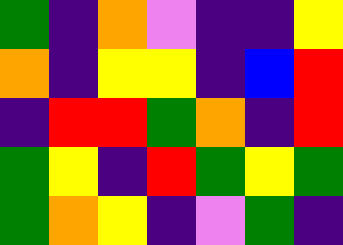[["green", "indigo", "orange", "violet", "indigo", "indigo", "yellow"], ["orange", "indigo", "yellow", "yellow", "indigo", "blue", "red"], ["indigo", "red", "red", "green", "orange", "indigo", "red"], ["green", "yellow", "indigo", "red", "green", "yellow", "green"], ["green", "orange", "yellow", "indigo", "violet", "green", "indigo"]]